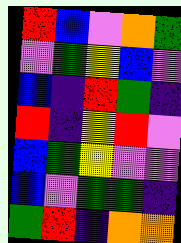[["red", "blue", "violet", "orange", "green"], ["violet", "green", "yellow", "blue", "violet"], ["blue", "indigo", "red", "green", "indigo"], ["red", "indigo", "yellow", "red", "violet"], ["blue", "green", "yellow", "violet", "violet"], ["blue", "violet", "green", "green", "indigo"], ["green", "red", "indigo", "orange", "orange"]]